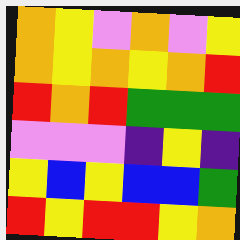[["orange", "yellow", "violet", "orange", "violet", "yellow"], ["orange", "yellow", "orange", "yellow", "orange", "red"], ["red", "orange", "red", "green", "green", "green"], ["violet", "violet", "violet", "indigo", "yellow", "indigo"], ["yellow", "blue", "yellow", "blue", "blue", "green"], ["red", "yellow", "red", "red", "yellow", "orange"]]